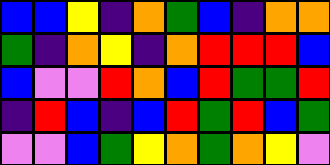[["blue", "blue", "yellow", "indigo", "orange", "green", "blue", "indigo", "orange", "orange"], ["green", "indigo", "orange", "yellow", "indigo", "orange", "red", "red", "red", "blue"], ["blue", "violet", "violet", "red", "orange", "blue", "red", "green", "green", "red"], ["indigo", "red", "blue", "indigo", "blue", "red", "green", "red", "blue", "green"], ["violet", "violet", "blue", "green", "yellow", "orange", "green", "orange", "yellow", "violet"]]